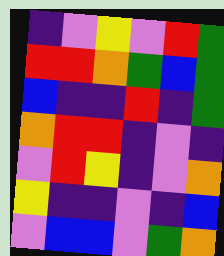[["indigo", "violet", "yellow", "violet", "red", "green"], ["red", "red", "orange", "green", "blue", "green"], ["blue", "indigo", "indigo", "red", "indigo", "green"], ["orange", "red", "red", "indigo", "violet", "indigo"], ["violet", "red", "yellow", "indigo", "violet", "orange"], ["yellow", "indigo", "indigo", "violet", "indigo", "blue"], ["violet", "blue", "blue", "violet", "green", "orange"]]